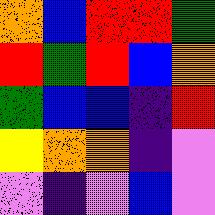[["orange", "blue", "red", "red", "green"], ["red", "green", "red", "blue", "orange"], ["green", "blue", "blue", "indigo", "red"], ["yellow", "orange", "orange", "indigo", "violet"], ["violet", "indigo", "violet", "blue", "violet"]]